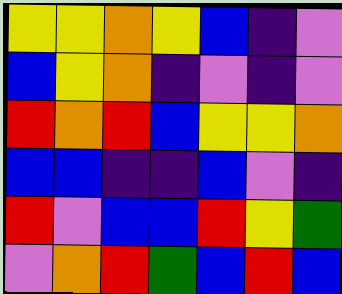[["yellow", "yellow", "orange", "yellow", "blue", "indigo", "violet"], ["blue", "yellow", "orange", "indigo", "violet", "indigo", "violet"], ["red", "orange", "red", "blue", "yellow", "yellow", "orange"], ["blue", "blue", "indigo", "indigo", "blue", "violet", "indigo"], ["red", "violet", "blue", "blue", "red", "yellow", "green"], ["violet", "orange", "red", "green", "blue", "red", "blue"]]